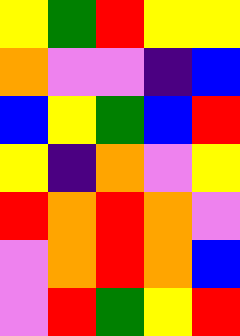[["yellow", "green", "red", "yellow", "yellow"], ["orange", "violet", "violet", "indigo", "blue"], ["blue", "yellow", "green", "blue", "red"], ["yellow", "indigo", "orange", "violet", "yellow"], ["red", "orange", "red", "orange", "violet"], ["violet", "orange", "red", "orange", "blue"], ["violet", "red", "green", "yellow", "red"]]